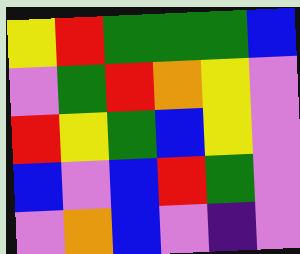[["yellow", "red", "green", "green", "green", "blue"], ["violet", "green", "red", "orange", "yellow", "violet"], ["red", "yellow", "green", "blue", "yellow", "violet"], ["blue", "violet", "blue", "red", "green", "violet"], ["violet", "orange", "blue", "violet", "indigo", "violet"]]